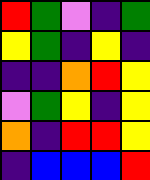[["red", "green", "violet", "indigo", "green"], ["yellow", "green", "indigo", "yellow", "indigo"], ["indigo", "indigo", "orange", "red", "yellow"], ["violet", "green", "yellow", "indigo", "yellow"], ["orange", "indigo", "red", "red", "yellow"], ["indigo", "blue", "blue", "blue", "red"]]